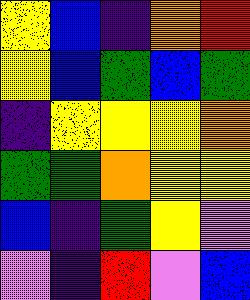[["yellow", "blue", "indigo", "orange", "red"], ["yellow", "blue", "green", "blue", "green"], ["indigo", "yellow", "yellow", "yellow", "orange"], ["green", "green", "orange", "yellow", "yellow"], ["blue", "indigo", "green", "yellow", "violet"], ["violet", "indigo", "red", "violet", "blue"]]